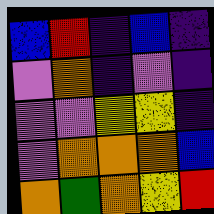[["blue", "red", "indigo", "blue", "indigo"], ["violet", "orange", "indigo", "violet", "indigo"], ["violet", "violet", "yellow", "yellow", "indigo"], ["violet", "orange", "orange", "orange", "blue"], ["orange", "green", "orange", "yellow", "red"]]